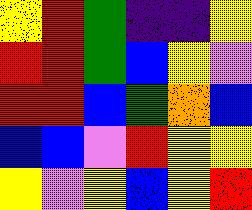[["yellow", "red", "green", "indigo", "indigo", "yellow"], ["red", "red", "green", "blue", "yellow", "violet"], ["red", "red", "blue", "green", "orange", "blue"], ["blue", "blue", "violet", "red", "yellow", "yellow"], ["yellow", "violet", "yellow", "blue", "yellow", "red"]]